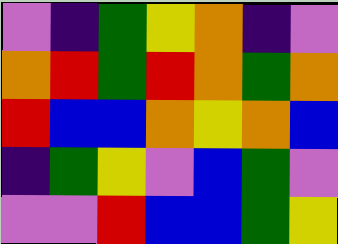[["violet", "indigo", "green", "yellow", "orange", "indigo", "violet"], ["orange", "red", "green", "red", "orange", "green", "orange"], ["red", "blue", "blue", "orange", "yellow", "orange", "blue"], ["indigo", "green", "yellow", "violet", "blue", "green", "violet"], ["violet", "violet", "red", "blue", "blue", "green", "yellow"]]